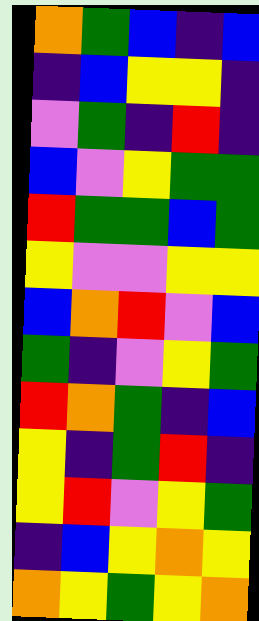[["orange", "green", "blue", "indigo", "blue"], ["indigo", "blue", "yellow", "yellow", "indigo"], ["violet", "green", "indigo", "red", "indigo"], ["blue", "violet", "yellow", "green", "green"], ["red", "green", "green", "blue", "green"], ["yellow", "violet", "violet", "yellow", "yellow"], ["blue", "orange", "red", "violet", "blue"], ["green", "indigo", "violet", "yellow", "green"], ["red", "orange", "green", "indigo", "blue"], ["yellow", "indigo", "green", "red", "indigo"], ["yellow", "red", "violet", "yellow", "green"], ["indigo", "blue", "yellow", "orange", "yellow"], ["orange", "yellow", "green", "yellow", "orange"]]